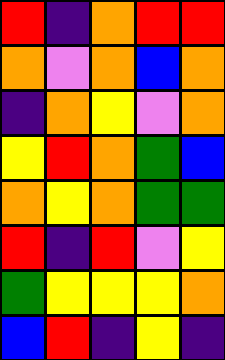[["red", "indigo", "orange", "red", "red"], ["orange", "violet", "orange", "blue", "orange"], ["indigo", "orange", "yellow", "violet", "orange"], ["yellow", "red", "orange", "green", "blue"], ["orange", "yellow", "orange", "green", "green"], ["red", "indigo", "red", "violet", "yellow"], ["green", "yellow", "yellow", "yellow", "orange"], ["blue", "red", "indigo", "yellow", "indigo"]]